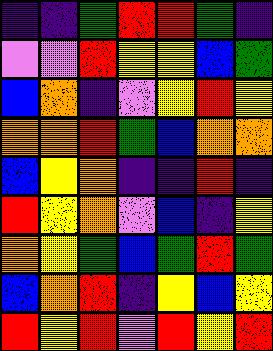[["indigo", "indigo", "green", "red", "red", "green", "indigo"], ["violet", "violet", "red", "yellow", "yellow", "blue", "green"], ["blue", "orange", "indigo", "violet", "yellow", "red", "yellow"], ["orange", "orange", "red", "green", "blue", "orange", "orange"], ["blue", "yellow", "orange", "indigo", "indigo", "red", "indigo"], ["red", "yellow", "orange", "violet", "blue", "indigo", "yellow"], ["orange", "yellow", "green", "blue", "green", "red", "green"], ["blue", "orange", "red", "indigo", "yellow", "blue", "yellow"], ["red", "yellow", "red", "violet", "red", "yellow", "red"]]